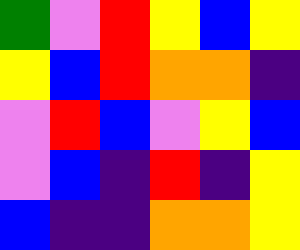[["green", "violet", "red", "yellow", "blue", "yellow"], ["yellow", "blue", "red", "orange", "orange", "indigo"], ["violet", "red", "blue", "violet", "yellow", "blue"], ["violet", "blue", "indigo", "red", "indigo", "yellow"], ["blue", "indigo", "indigo", "orange", "orange", "yellow"]]